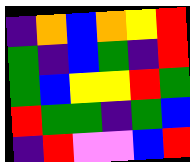[["indigo", "orange", "blue", "orange", "yellow", "red"], ["green", "indigo", "blue", "green", "indigo", "red"], ["green", "blue", "yellow", "yellow", "red", "green"], ["red", "green", "green", "indigo", "green", "blue"], ["indigo", "red", "violet", "violet", "blue", "red"]]